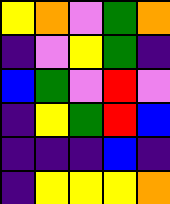[["yellow", "orange", "violet", "green", "orange"], ["indigo", "violet", "yellow", "green", "indigo"], ["blue", "green", "violet", "red", "violet"], ["indigo", "yellow", "green", "red", "blue"], ["indigo", "indigo", "indigo", "blue", "indigo"], ["indigo", "yellow", "yellow", "yellow", "orange"]]